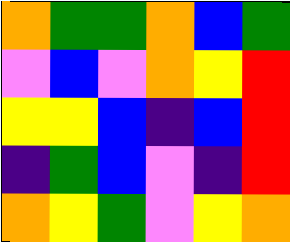[["orange", "green", "green", "orange", "blue", "green"], ["violet", "blue", "violet", "orange", "yellow", "red"], ["yellow", "yellow", "blue", "indigo", "blue", "red"], ["indigo", "green", "blue", "violet", "indigo", "red"], ["orange", "yellow", "green", "violet", "yellow", "orange"]]